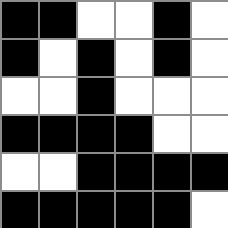[["black", "black", "white", "white", "black", "white"], ["black", "white", "black", "white", "black", "white"], ["white", "white", "black", "white", "white", "white"], ["black", "black", "black", "black", "white", "white"], ["white", "white", "black", "black", "black", "black"], ["black", "black", "black", "black", "black", "white"]]